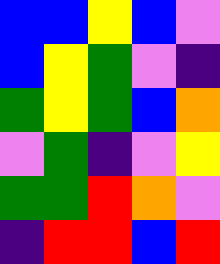[["blue", "blue", "yellow", "blue", "violet"], ["blue", "yellow", "green", "violet", "indigo"], ["green", "yellow", "green", "blue", "orange"], ["violet", "green", "indigo", "violet", "yellow"], ["green", "green", "red", "orange", "violet"], ["indigo", "red", "red", "blue", "red"]]